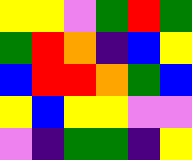[["yellow", "yellow", "violet", "green", "red", "green"], ["green", "red", "orange", "indigo", "blue", "yellow"], ["blue", "red", "red", "orange", "green", "blue"], ["yellow", "blue", "yellow", "yellow", "violet", "violet"], ["violet", "indigo", "green", "green", "indigo", "yellow"]]